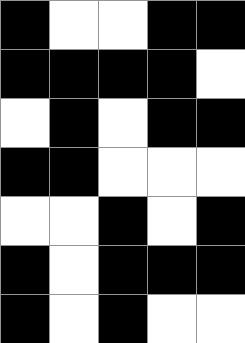[["black", "white", "white", "black", "black"], ["black", "black", "black", "black", "white"], ["white", "black", "white", "black", "black"], ["black", "black", "white", "white", "white"], ["white", "white", "black", "white", "black"], ["black", "white", "black", "black", "black"], ["black", "white", "black", "white", "white"]]